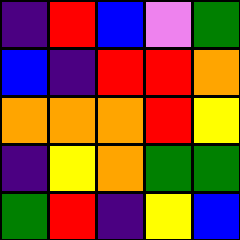[["indigo", "red", "blue", "violet", "green"], ["blue", "indigo", "red", "red", "orange"], ["orange", "orange", "orange", "red", "yellow"], ["indigo", "yellow", "orange", "green", "green"], ["green", "red", "indigo", "yellow", "blue"]]